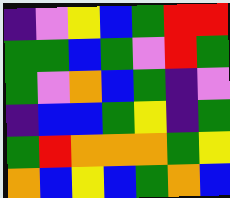[["indigo", "violet", "yellow", "blue", "green", "red", "red"], ["green", "green", "blue", "green", "violet", "red", "green"], ["green", "violet", "orange", "blue", "green", "indigo", "violet"], ["indigo", "blue", "blue", "green", "yellow", "indigo", "green"], ["green", "red", "orange", "orange", "orange", "green", "yellow"], ["orange", "blue", "yellow", "blue", "green", "orange", "blue"]]